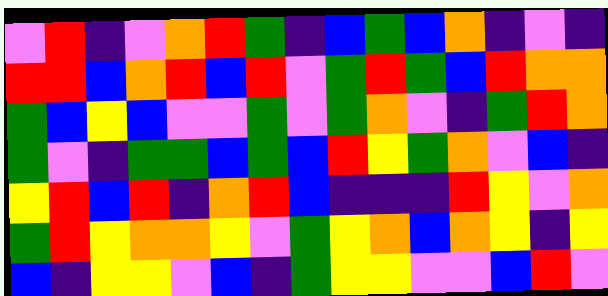[["violet", "red", "indigo", "violet", "orange", "red", "green", "indigo", "blue", "green", "blue", "orange", "indigo", "violet", "indigo"], ["red", "red", "blue", "orange", "red", "blue", "red", "violet", "green", "red", "green", "blue", "red", "orange", "orange"], ["green", "blue", "yellow", "blue", "violet", "violet", "green", "violet", "green", "orange", "violet", "indigo", "green", "red", "orange"], ["green", "violet", "indigo", "green", "green", "blue", "green", "blue", "red", "yellow", "green", "orange", "violet", "blue", "indigo"], ["yellow", "red", "blue", "red", "indigo", "orange", "red", "blue", "indigo", "indigo", "indigo", "red", "yellow", "violet", "orange"], ["green", "red", "yellow", "orange", "orange", "yellow", "violet", "green", "yellow", "orange", "blue", "orange", "yellow", "indigo", "yellow"], ["blue", "indigo", "yellow", "yellow", "violet", "blue", "indigo", "green", "yellow", "yellow", "violet", "violet", "blue", "red", "violet"]]